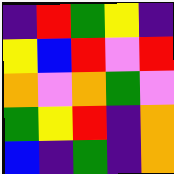[["indigo", "red", "green", "yellow", "indigo"], ["yellow", "blue", "red", "violet", "red"], ["orange", "violet", "orange", "green", "violet"], ["green", "yellow", "red", "indigo", "orange"], ["blue", "indigo", "green", "indigo", "orange"]]